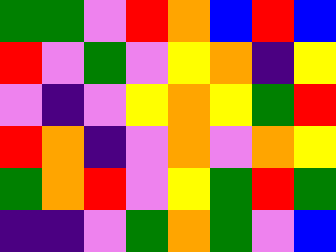[["green", "green", "violet", "red", "orange", "blue", "red", "blue"], ["red", "violet", "green", "violet", "yellow", "orange", "indigo", "yellow"], ["violet", "indigo", "violet", "yellow", "orange", "yellow", "green", "red"], ["red", "orange", "indigo", "violet", "orange", "violet", "orange", "yellow"], ["green", "orange", "red", "violet", "yellow", "green", "red", "green"], ["indigo", "indigo", "violet", "green", "orange", "green", "violet", "blue"]]